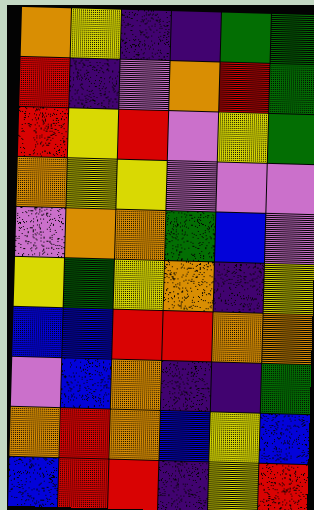[["orange", "yellow", "indigo", "indigo", "green", "green"], ["red", "indigo", "violet", "orange", "red", "green"], ["red", "yellow", "red", "violet", "yellow", "green"], ["orange", "yellow", "yellow", "violet", "violet", "violet"], ["violet", "orange", "orange", "green", "blue", "violet"], ["yellow", "green", "yellow", "orange", "indigo", "yellow"], ["blue", "blue", "red", "red", "orange", "orange"], ["violet", "blue", "orange", "indigo", "indigo", "green"], ["orange", "red", "orange", "blue", "yellow", "blue"], ["blue", "red", "red", "indigo", "yellow", "red"]]